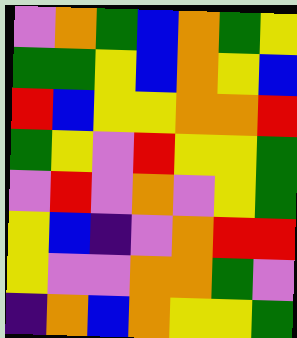[["violet", "orange", "green", "blue", "orange", "green", "yellow"], ["green", "green", "yellow", "blue", "orange", "yellow", "blue"], ["red", "blue", "yellow", "yellow", "orange", "orange", "red"], ["green", "yellow", "violet", "red", "yellow", "yellow", "green"], ["violet", "red", "violet", "orange", "violet", "yellow", "green"], ["yellow", "blue", "indigo", "violet", "orange", "red", "red"], ["yellow", "violet", "violet", "orange", "orange", "green", "violet"], ["indigo", "orange", "blue", "orange", "yellow", "yellow", "green"]]